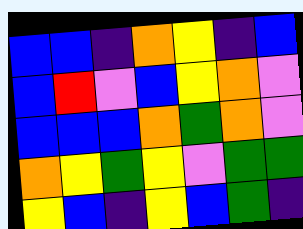[["blue", "blue", "indigo", "orange", "yellow", "indigo", "blue"], ["blue", "red", "violet", "blue", "yellow", "orange", "violet"], ["blue", "blue", "blue", "orange", "green", "orange", "violet"], ["orange", "yellow", "green", "yellow", "violet", "green", "green"], ["yellow", "blue", "indigo", "yellow", "blue", "green", "indigo"]]